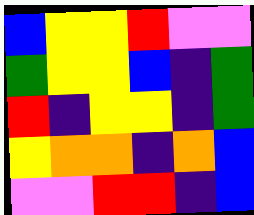[["blue", "yellow", "yellow", "red", "violet", "violet"], ["green", "yellow", "yellow", "blue", "indigo", "green"], ["red", "indigo", "yellow", "yellow", "indigo", "green"], ["yellow", "orange", "orange", "indigo", "orange", "blue"], ["violet", "violet", "red", "red", "indigo", "blue"]]